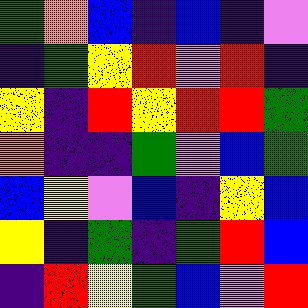[["green", "orange", "blue", "indigo", "blue", "indigo", "violet"], ["indigo", "green", "yellow", "red", "violet", "red", "indigo"], ["yellow", "indigo", "red", "yellow", "red", "red", "green"], ["orange", "indigo", "indigo", "green", "violet", "blue", "green"], ["blue", "yellow", "violet", "blue", "indigo", "yellow", "blue"], ["yellow", "indigo", "green", "indigo", "green", "red", "blue"], ["indigo", "red", "yellow", "green", "blue", "violet", "red"]]